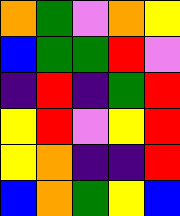[["orange", "green", "violet", "orange", "yellow"], ["blue", "green", "green", "red", "violet"], ["indigo", "red", "indigo", "green", "red"], ["yellow", "red", "violet", "yellow", "red"], ["yellow", "orange", "indigo", "indigo", "red"], ["blue", "orange", "green", "yellow", "blue"]]